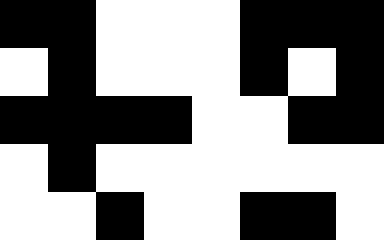[["black", "black", "white", "white", "white", "black", "black", "black"], ["white", "black", "white", "white", "white", "black", "white", "black"], ["black", "black", "black", "black", "white", "white", "black", "black"], ["white", "black", "white", "white", "white", "white", "white", "white"], ["white", "white", "black", "white", "white", "black", "black", "white"]]